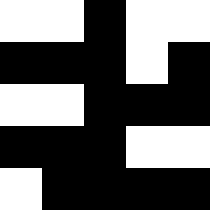[["white", "white", "black", "white", "white"], ["black", "black", "black", "white", "black"], ["white", "white", "black", "black", "black"], ["black", "black", "black", "white", "white"], ["white", "black", "black", "black", "black"]]